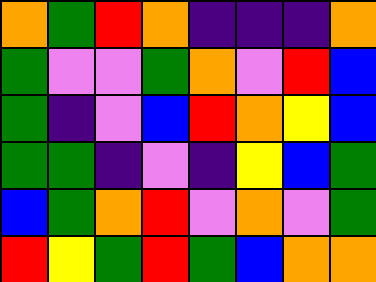[["orange", "green", "red", "orange", "indigo", "indigo", "indigo", "orange"], ["green", "violet", "violet", "green", "orange", "violet", "red", "blue"], ["green", "indigo", "violet", "blue", "red", "orange", "yellow", "blue"], ["green", "green", "indigo", "violet", "indigo", "yellow", "blue", "green"], ["blue", "green", "orange", "red", "violet", "orange", "violet", "green"], ["red", "yellow", "green", "red", "green", "blue", "orange", "orange"]]